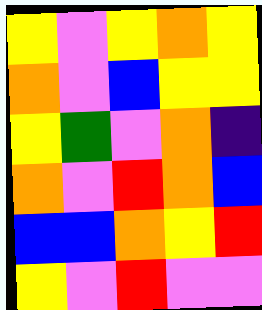[["yellow", "violet", "yellow", "orange", "yellow"], ["orange", "violet", "blue", "yellow", "yellow"], ["yellow", "green", "violet", "orange", "indigo"], ["orange", "violet", "red", "orange", "blue"], ["blue", "blue", "orange", "yellow", "red"], ["yellow", "violet", "red", "violet", "violet"]]